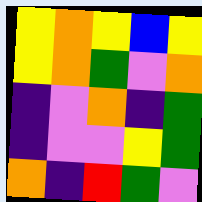[["yellow", "orange", "yellow", "blue", "yellow"], ["yellow", "orange", "green", "violet", "orange"], ["indigo", "violet", "orange", "indigo", "green"], ["indigo", "violet", "violet", "yellow", "green"], ["orange", "indigo", "red", "green", "violet"]]